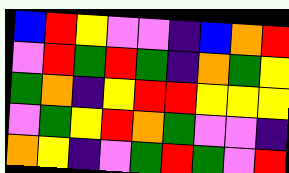[["blue", "red", "yellow", "violet", "violet", "indigo", "blue", "orange", "red"], ["violet", "red", "green", "red", "green", "indigo", "orange", "green", "yellow"], ["green", "orange", "indigo", "yellow", "red", "red", "yellow", "yellow", "yellow"], ["violet", "green", "yellow", "red", "orange", "green", "violet", "violet", "indigo"], ["orange", "yellow", "indigo", "violet", "green", "red", "green", "violet", "red"]]